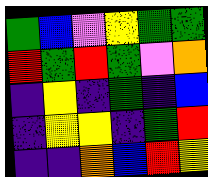[["green", "blue", "violet", "yellow", "green", "green"], ["red", "green", "red", "green", "violet", "orange"], ["indigo", "yellow", "indigo", "green", "indigo", "blue"], ["indigo", "yellow", "yellow", "indigo", "green", "red"], ["indigo", "indigo", "orange", "blue", "red", "yellow"]]